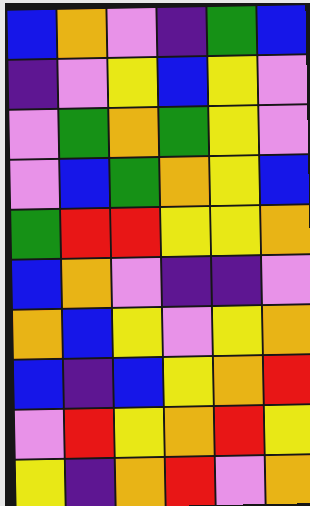[["blue", "orange", "violet", "indigo", "green", "blue"], ["indigo", "violet", "yellow", "blue", "yellow", "violet"], ["violet", "green", "orange", "green", "yellow", "violet"], ["violet", "blue", "green", "orange", "yellow", "blue"], ["green", "red", "red", "yellow", "yellow", "orange"], ["blue", "orange", "violet", "indigo", "indigo", "violet"], ["orange", "blue", "yellow", "violet", "yellow", "orange"], ["blue", "indigo", "blue", "yellow", "orange", "red"], ["violet", "red", "yellow", "orange", "red", "yellow"], ["yellow", "indigo", "orange", "red", "violet", "orange"]]